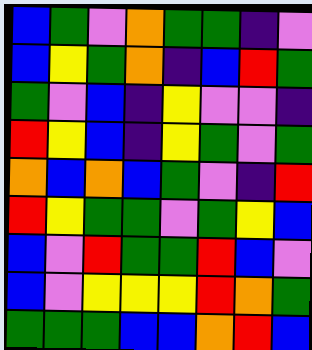[["blue", "green", "violet", "orange", "green", "green", "indigo", "violet"], ["blue", "yellow", "green", "orange", "indigo", "blue", "red", "green"], ["green", "violet", "blue", "indigo", "yellow", "violet", "violet", "indigo"], ["red", "yellow", "blue", "indigo", "yellow", "green", "violet", "green"], ["orange", "blue", "orange", "blue", "green", "violet", "indigo", "red"], ["red", "yellow", "green", "green", "violet", "green", "yellow", "blue"], ["blue", "violet", "red", "green", "green", "red", "blue", "violet"], ["blue", "violet", "yellow", "yellow", "yellow", "red", "orange", "green"], ["green", "green", "green", "blue", "blue", "orange", "red", "blue"]]